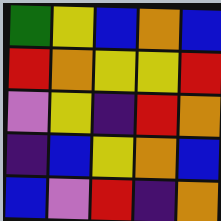[["green", "yellow", "blue", "orange", "blue"], ["red", "orange", "yellow", "yellow", "red"], ["violet", "yellow", "indigo", "red", "orange"], ["indigo", "blue", "yellow", "orange", "blue"], ["blue", "violet", "red", "indigo", "orange"]]